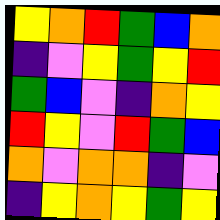[["yellow", "orange", "red", "green", "blue", "orange"], ["indigo", "violet", "yellow", "green", "yellow", "red"], ["green", "blue", "violet", "indigo", "orange", "yellow"], ["red", "yellow", "violet", "red", "green", "blue"], ["orange", "violet", "orange", "orange", "indigo", "violet"], ["indigo", "yellow", "orange", "yellow", "green", "yellow"]]